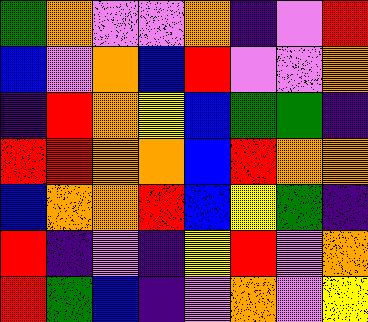[["green", "orange", "violet", "violet", "orange", "indigo", "violet", "red"], ["blue", "violet", "orange", "blue", "red", "violet", "violet", "orange"], ["indigo", "red", "orange", "yellow", "blue", "green", "green", "indigo"], ["red", "red", "orange", "orange", "blue", "red", "orange", "orange"], ["blue", "orange", "orange", "red", "blue", "yellow", "green", "indigo"], ["red", "indigo", "violet", "indigo", "yellow", "red", "violet", "orange"], ["red", "green", "blue", "indigo", "violet", "orange", "violet", "yellow"]]